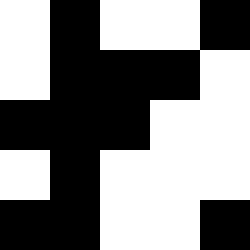[["white", "black", "white", "white", "black"], ["white", "black", "black", "black", "white"], ["black", "black", "black", "white", "white"], ["white", "black", "white", "white", "white"], ["black", "black", "white", "white", "black"]]